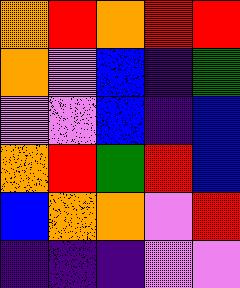[["orange", "red", "orange", "red", "red"], ["orange", "violet", "blue", "indigo", "green"], ["violet", "violet", "blue", "indigo", "blue"], ["orange", "red", "green", "red", "blue"], ["blue", "orange", "orange", "violet", "red"], ["indigo", "indigo", "indigo", "violet", "violet"]]